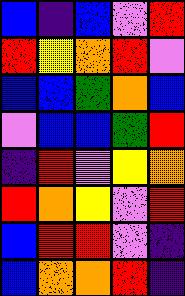[["blue", "indigo", "blue", "violet", "red"], ["red", "yellow", "orange", "red", "violet"], ["blue", "blue", "green", "orange", "blue"], ["violet", "blue", "blue", "green", "red"], ["indigo", "red", "violet", "yellow", "orange"], ["red", "orange", "yellow", "violet", "red"], ["blue", "red", "red", "violet", "indigo"], ["blue", "orange", "orange", "red", "indigo"]]